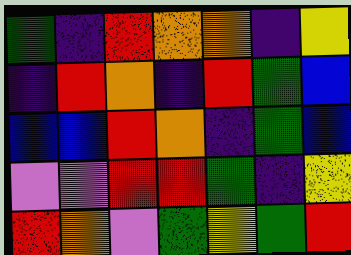[["green", "indigo", "red", "orange", "orange", "indigo", "yellow"], ["indigo", "red", "orange", "indigo", "red", "green", "blue"], ["blue", "blue", "red", "orange", "indigo", "green", "blue"], ["violet", "violet", "red", "red", "green", "indigo", "yellow"], ["red", "orange", "violet", "green", "yellow", "green", "red"]]